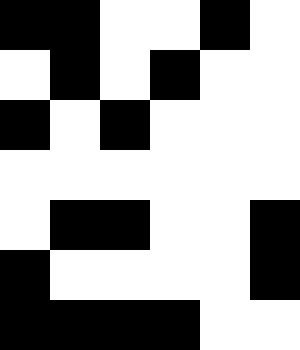[["black", "black", "white", "white", "black", "white"], ["white", "black", "white", "black", "white", "white"], ["black", "white", "black", "white", "white", "white"], ["white", "white", "white", "white", "white", "white"], ["white", "black", "black", "white", "white", "black"], ["black", "white", "white", "white", "white", "black"], ["black", "black", "black", "black", "white", "white"]]